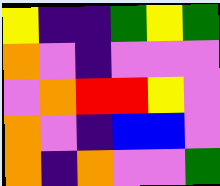[["yellow", "indigo", "indigo", "green", "yellow", "green"], ["orange", "violet", "indigo", "violet", "violet", "violet"], ["violet", "orange", "red", "red", "yellow", "violet"], ["orange", "violet", "indigo", "blue", "blue", "violet"], ["orange", "indigo", "orange", "violet", "violet", "green"]]